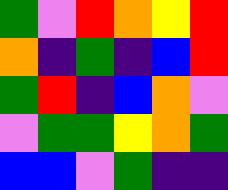[["green", "violet", "red", "orange", "yellow", "red"], ["orange", "indigo", "green", "indigo", "blue", "red"], ["green", "red", "indigo", "blue", "orange", "violet"], ["violet", "green", "green", "yellow", "orange", "green"], ["blue", "blue", "violet", "green", "indigo", "indigo"]]